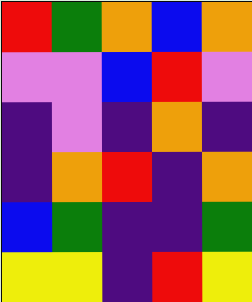[["red", "green", "orange", "blue", "orange"], ["violet", "violet", "blue", "red", "violet"], ["indigo", "violet", "indigo", "orange", "indigo"], ["indigo", "orange", "red", "indigo", "orange"], ["blue", "green", "indigo", "indigo", "green"], ["yellow", "yellow", "indigo", "red", "yellow"]]